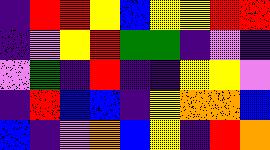[["indigo", "red", "red", "yellow", "blue", "yellow", "yellow", "red", "red"], ["indigo", "violet", "yellow", "red", "green", "green", "indigo", "violet", "indigo"], ["violet", "green", "indigo", "red", "indigo", "indigo", "yellow", "yellow", "violet"], ["indigo", "red", "blue", "blue", "indigo", "yellow", "orange", "orange", "blue"], ["blue", "indigo", "violet", "orange", "blue", "yellow", "indigo", "red", "orange"]]